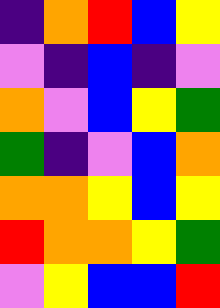[["indigo", "orange", "red", "blue", "yellow"], ["violet", "indigo", "blue", "indigo", "violet"], ["orange", "violet", "blue", "yellow", "green"], ["green", "indigo", "violet", "blue", "orange"], ["orange", "orange", "yellow", "blue", "yellow"], ["red", "orange", "orange", "yellow", "green"], ["violet", "yellow", "blue", "blue", "red"]]